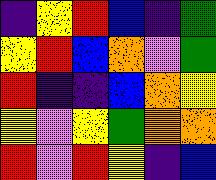[["indigo", "yellow", "red", "blue", "indigo", "green"], ["yellow", "red", "blue", "orange", "violet", "green"], ["red", "indigo", "indigo", "blue", "orange", "yellow"], ["yellow", "violet", "yellow", "green", "orange", "orange"], ["red", "violet", "red", "yellow", "indigo", "blue"]]